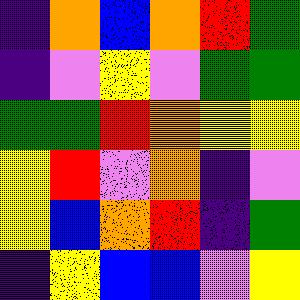[["indigo", "orange", "blue", "orange", "red", "green"], ["indigo", "violet", "yellow", "violet", "green", "green"], ["green", "green", "red", "orange", "yellow", "yellow"], ["yellow", "red", "violet", "orange", "indigo", "violet"], ["yellow", "blue", "orange", "red", "indigo", "green"], ["indigo", "yellow", "blue", "blue", "violet", "yellow"]]